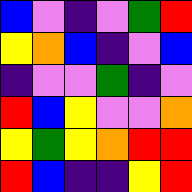[["blue", "violet", "indigo", "violet", "green", "red"], ["yellow", "orange", "blue", "indigo", "violet", "blue"], ["indigo", "violet", "violet", "green", "indigo", "violet"], ["red", "blue", "yellow", "violet", "violet", "orange"], ["yellow", "green", "yellow", "orange", "red", "red"], ["red", "blue", "indigo", "indigo", "yellow", "red"]]